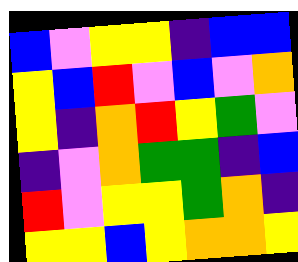[["blue", "violet", "yellow", "yellow", "indigo", "blue", "blue"], ["yellow", "blue", "red", "violet", "blue", "violet", "orange"], ["yellow", "indigo", "orange", "red", "yellow", "green", "violet"], ["indigo", "violet", "orange", "green", "green", "indigo", "blue"], ["red", "violet", "yellow", "yellow", "green", "orange", "indigo"], ["yellow", "yellow", "blue", "yellow", "orange", "orange", "yellow"]]